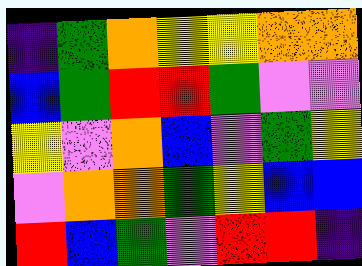[["indigo", "green", "orange", "yellow", "yellow", "orange", "orange"], ["blue", "green", "red", "red", "green", "violet", "violet"], ["yellow", "violet", "orange", "blue", "violet", "green", "yellow"], ["violet", "orange", "orange", "green", "yellow", "blue", "blue"], ["red", "blue", "green", "violet", "red", "red", "indigo"]]